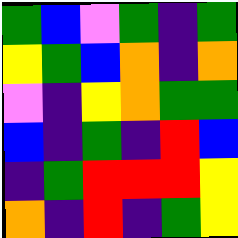[["green", "blue", "violet", "green", "indigo", "green"], ["yellow", "green", "blue", "orange", "indigo", "orange"], ["violet", "indigo", "yellow", "orange", "green", "green"], ["blue", "indigo", "green", "indigo", "red", "blue"], ["indigo", "green", "red", "red", "red", "yellow"], ["orange", "indigo", "red", "indigo", "green", "yellow"]]